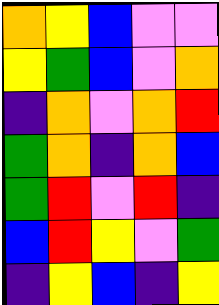[["orange", "yellow", "blue", "violet", "violet"], ["yellow", "green", "blue", "violet", "orange"], ["indigo", "orange", "violet", "orange", "red"], ["green", "orange", "indigo", "orange", "blue"], ["green", "red", "violet", "red", "indigo"], ["blue", "red", "yellow", "violet", "green"], ["indigo", "yellow", "blue", "indigo", "yellow"]]